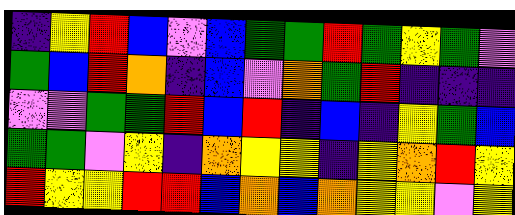[["indigo", "yellow", "red", "blue", "violet", "blue", "green", "green", "red", "green", "yellow", "green", "violet"], ["green", "blue", "red", "orange", "indigo", "blue", "violet", "orange", "green", "red", "indigo", "indigo", "indigo"], ["violet", "violet", "green", "green", "red", "blue", "red", "indigo", "blue", "indigo", "yellow", "green", "blue"], ["green", "green", "violet", "yellow", "indigo", "orange", "yellow", "yellow", "indigo", "yellow", "orange", "red", "yellow"], ["red", "yellow", "yellow", "red", "red", "blue", "orange", "blue", "orange", "yellow", "yellow", "violet", "yellow"]]